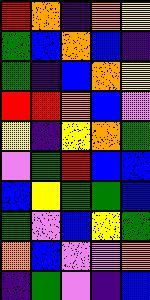[["red", "orange", "indigo", "orange", "yellow"], ["green", "blue", "orange", "blue", "indigo"], ["green", "indigo", "blue", "orange", "yellow"], ["red", "red", "orange", "blue", "violet"], ["yellow", "indigo", "yellow", "orange", "green"], ["violet", "green", "red", "blue", "blue"], ["blue", "yellow", "green", "green", "blue"], ["green", "violet", "blue", "yellow", "green"], ["orange", "blue", "violet", "violet", "orange"], ["indigo", "green", "violet", "indigo", "blue"]]